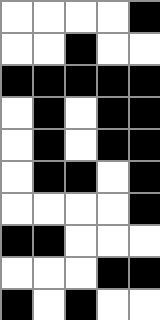[["white", "white", "white", "white", "black"], ["white", "white", "black", "white", "white"], ["black", "black", "black", "black", "black"], ["white", "black", "white", "black", "black"], ["white", "black", "white", "black", "black"], ["white", "black", "black", "white", "black"], ["white", "white", "white", "white", "black"], ["black", "black", "white", "white", "white"], ["white", "white", "white", "black", "black"], ["black", "white", "black", "white", "white"]]